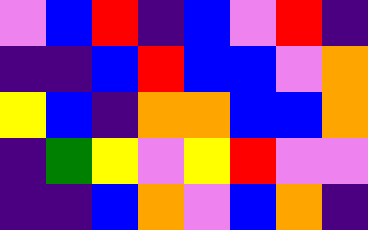[["violet", "blue", "red", "indigo", "blue", "violet", "red", "indigo"], ["indigo", "indigo", "blue", "red", "blue", "blue", "violet", "orange"], ["yellow", "blue", "indigo", "orange", "orange", "blue", "blue", "orange"], ["indigo", "green", "yellow", "violet", "yellow", "red", "violet", "violet"], ["indigo", "indigo", "blue", "orange", "violet", "blue", "orange", "indigo"]]